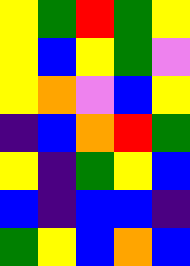[["yellow", "green", "red", "green", "yellow"], ["yellow", "blue", "yellow", "green", "violet"], ["yellow", "orange", "violet", "blue", "yellow"], ["indigo", "blue", "orange", "red", "green"], ["yellow", "indigo", "green", "yellow", "blue"], ["blue", "indigo", "blue", "blue", "indigo"], ["green", "yellow", "blue", "orange", "blue"]]